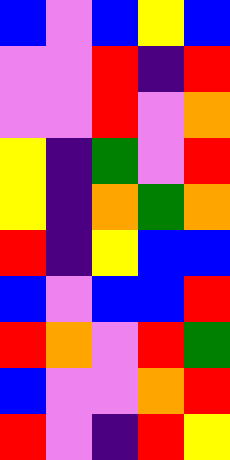[["blue", "violet", "blue", "yellow", "blue"], ["violet", "violet", "red", "indigo", "red"], ["violet", "violet", "red", "violet", "orange"], ["yellow", "indigo", "green", "violet", "red"], ["yellow", "indigo", "orange", "green", "orange"], ["red", "indigo", "yellow", "blue", "blue"], ["blue", "violet", "blue", "blue", "red"], ["red", "orange", "violet", "red", "green"], ["blue", "violet", "violet", "orange", "red"], ["red", "violet", "indigo", "red", "yellow"]]